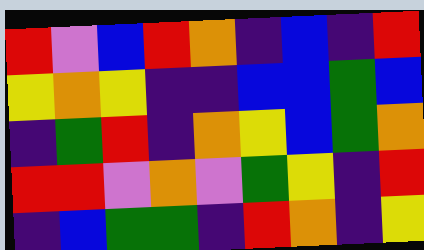[["red", "violet", "blue", "red", "orange", "indigo", "blue", "indigo", "red"], ["yellow", "orange", "yellow", "indigo", "indigo", "blue", "blue", "green", "blue"], ["indigo", "green", "red", "indigo", "orange", "yellow", "blue", "green", "orange"], ["red", "red", "violet", "orange", "violet", "green", "yellow", "indigo", "red"], ["indigo", "blue", "green", "green", "indigo", "red", "orange", "indigo", "yellow"]]